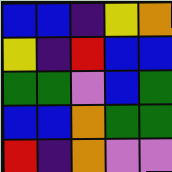[["blue", "blue", "indigo", "yellow", "orange"], ["yellow", "indigo", "red", "blue", "blue"], ["green", "green", "violet", "blue", "green"], ["blue", "blue", "orange", "green", "green"], ["red", "indigo", "orange", "violet", "violet"]]